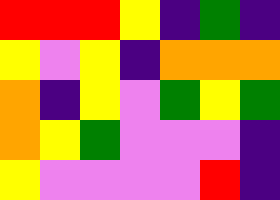[["red", "red", "red", "yellow", "indigo", "green", "indigo"], ["yellow", "violet", "yellow", "indigo", "orange", "orange", "orange"], ["orange", "indigo", "yellow", "violet", "green", "yellow", "green"], ["orange", "yellow", "green", "violet", "violet", "violet", "indigo"], ["yellow", "violet", "violet", "violet", "violet", "red", "indigo"]]